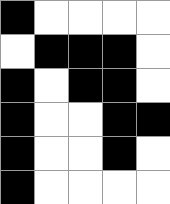[["black", "white", "white", "white", "white"], ["white", "black", "black", "black", "white"], ["black", "white", "black", "black", "white"], ["black", "white", "white", "black", "black"], ["black", "white", "white", "black", "white"], ["black", "white", "white", "white", "white"]]